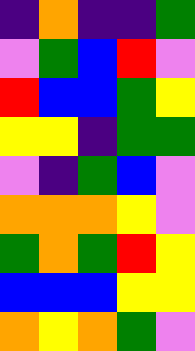[["indigo", "orange", "indigo", "indigo", "green"], ["violet", "green", "blue", "red", "violet"], ["red", "blue", "blue", "green", "yellow"], ["yellow", "yellow", "indigo", "green", "green"], ["violet", "indigo", "green", "blue", "violet"], ["orange", "orange", "orange", "yellow", "violet"], ["green", "orange", "green", "red", "yellow"], ["blue", "blue", "blue", "yellow", "yellow"], ["orange", "yellow", "orange", "green", "violet"]]